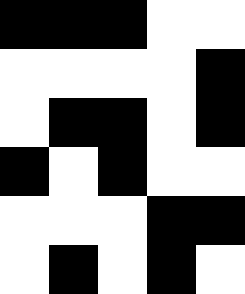[["black", "black", "black", "white", "white"], ["white", "white", "white", "white", "black"], ["white", "black", "black", "white", "black"], ["black", "white", "black", "white", "white"], ["white", "white", "white", "black", "black"], ["white", "black", "white", "black", "white"]]